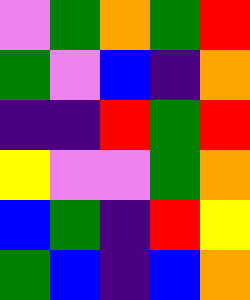[["violet", "green", "orange", "green", "red"], ["green", "violet", "blue", "indigo", "orange"], ["indigo", "indigo", "red", "green", "red"], ["yellow", "violet", "violet", "green", "orange"], ["blue", "green", "indigo", "red", "yellow"], ["green", "blue", "indigo", "blue", "orange"]]